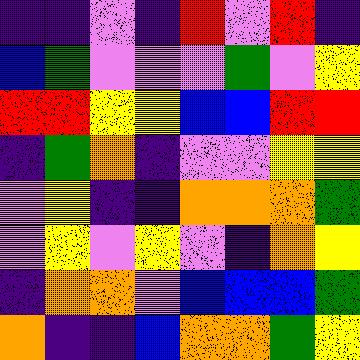[["indigo", "indigo", "violet", "indigo", "red", "violet", "red", "indigo"], ["blue", "green", "violet", "violet", "violet", "green", "violet", "yellow"], ["red", "red", "yellow", "yellow", "blue", "blue", "red", "red"], ["indigo", "green", "orange", "indigo", "violet", "violet", "yellow", "yellow"], ["violet", "yellow", "indigo", "indigo", "orange", "orange", "orange", "green"], ["violet", "yellow", "violet", "yellow", "violet", "indigo", "orange", "yellow"], ["indigo", "orange", "orange", "violet", "blue", "blue", "blue", "green"], ["orange", "indigo", "indigo", "blue", "orange", "orange", "green", "yellow"]]